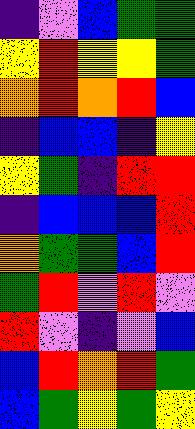[["indigo", "violet", "blue", "green", "green"], ["yellow", "red", "yellow", "yellow", "green"], ["orange", "red", "orange", "red", "blue"], ["indigo", "blue", "blue", "indigo", "yellow"], ["yellow", "green", "indigo", "red", "red"], ["indigo", "blue", "blue", "blue", "red"], ["orange", "green", "green", "blue", "red"], ["green", "red", "violet", "red", "violet"], ["red", "violet", "indigo", "violet", "blue"], ["blue", "red", "orange", "red", "green"], ["blue", "green", "yellow", "green", "yellow"]]